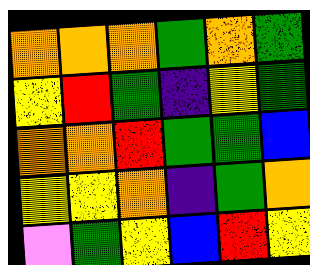[["orange", "orange", "orange", "green", "orange", "green"], ["yellow", "red", "green", "indigo", "yellow", "green"], ["orange", "orange", "red", "green", "green", "blue"], ["yellow", "yellow", "orange", "indigo", "green", "orange"], ["violet", "green", "yellow", "blue", "red", "yellow"]]